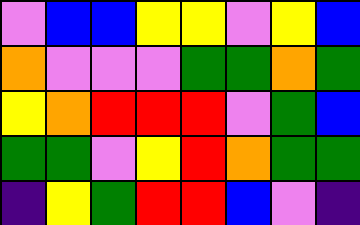[["violet", "blue", "blue", "yellow", "yellow", "violet", "yellow", "blue"], ["orange", "violet", "violet", "violet", "green", "green", "orange", "green"], ["yellow", "orange", "red", "red", "red", "violet", "green", "blue"], ["green", "green", "violet", "yellow", "red", "orange", "green", "green"], ["indigo", "yellow", "green", "red", "red", "blue", "violet", "indigo"]]